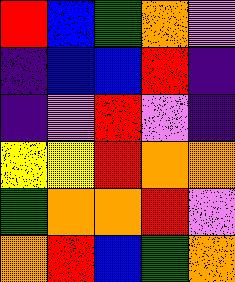[["red", "blue", "green", "orange", "violet"], ["indigo", "blue", "blue", "red", "indigo"], ["indigo", "violet", "red", "violet", "indigo"], ["yellow", "yellow", "red", "orange", "orange"], ["green", "orange", "orange", "red", "violet"], ["orange", "red", "blue", "green", "orange"]]